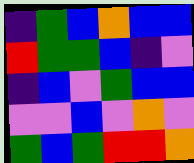[["indigo", "green", "blue", "orange", "blue", "blue"], ["red", "green", "green", "blue", "indigo", "violet"], ["indigo", "blue", "violet", "green", "blue", "blue"], ["violet", "violet", "blue", "violet", "orange", "violet"], ["green", "blue", "green", "red", "red", "orange"]]